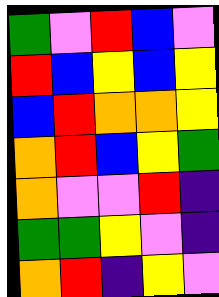[["green", "violet", "red", "blue", "violet"], ["red", "blue", "yellow", "blue", "yellow"], ["blue", "red", "orange", "orange", "yellow"], ["orange", "red", "blue", "yellow", "green"], ["orange", "violet", "violet", "red", "indigo"], ["green", "green", "yellow", "violet", "indigo"], ["orange", "red", "indigo", "yellow", "violet"]]